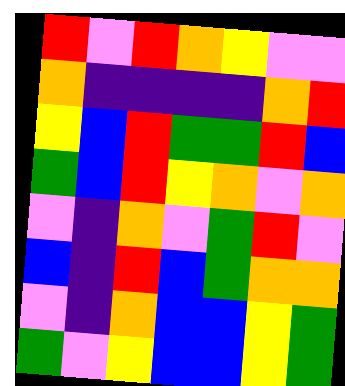[["red", "violet", "red", "orange", "yellow", "violet", "violet"], ["orange", "indigo", "indigo", "indigo", "indigo", "orange", "red"], ["yellow", "blue", "red", "green", "green", "red", "blue"], ["green", "blue", "red", "yellow", "orange", "violet", "orange"], ["violet", "indigo", "orange", "violet", "green", "red", "violet"], ["blue", "indigo", "red", "blue", "green", "orange", "orange"], ["violet", "indigo", "orange", "blue", "blue", "yellow", "green"], ["green", "violet", "yellow", "blue", "blue", "yellow", "green"]]